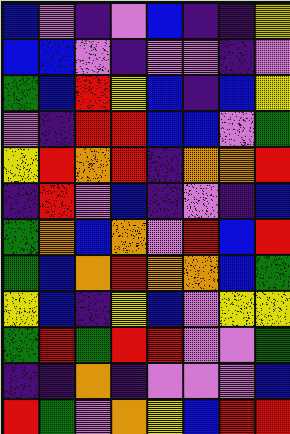[["blue", "violet", "indigo", "violet", "blue", "indigo", "indigo", "yellow"], ["blue", "blue", "violet", "indigo", "violet", "violet", "indigo", "violet"], ["green", "blue", "red", "yellow", "blue", "indigo", "blue", "yellow"], ["violet", "indigo", "red", "red", "blue", "blue", "violet", "green"], ["yellow", "red", "orange", "red", "indigo", "orange", "orange", "red"], ["indigo", "red", "violet", "blue", "indigo", "violet", "indigo", "blue"], ["green", "orange", "blue", "orange", "violet", "red", "blue", "red"], ["green", "blue", "orange", "red", "orange", "orange", "blue", "green"], ["yellow", "blue", "indigo", "yellow", "blue", "violet", "yellow", "yellow"], ["green", "red", "green", "red", "red", "violet", "violet", "green"], ["indigo", "indigo", "orange", "indigo", "violet", "violet", "violet", "blue"], ["red", "green", "violet", "orange", "yellow", "blue", "red", "red"]]